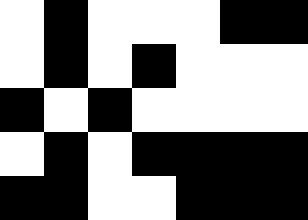[["white", "black", "white", "white", "white", "black", "black"], ["white", "black", "white", "black", "white", "white", "white"], ["black", "white", "black", "white", "white", "white", "white"], ["white", "black", "white", "black", "black", "black", "black"], ["black", "black", "white", "white", "black", "black", "black"]]